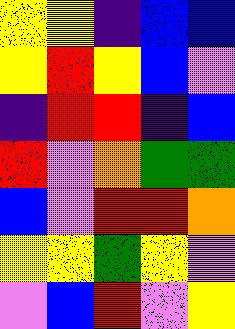[["yellow", "yellow", "indigo", "blue", "blue"], ["yellow", "red", "yellow", "blue", "violet"], ["indigo", "red", "red", "indigo", "blue"], ["red", "violet", "orange", "green", "green"], ["blue", "violet", "red", "red", "orange"], ["yellow", "yellow", "green", "yellow", "violet"], ["violet", "blue", "red", "violet", "yellow"]]